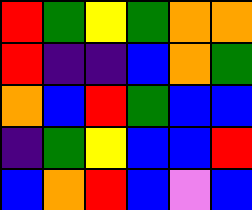[["red", "green", "yellow", "green", "orange", "orange"], ["red", "indigo", "indigo", "blue", "orange", "green"], ["orange", "blue", "red", "green", "blue", "blue"], ["indigo", "green", "yellow", "blue", "blue", "red"], ["blue", "orange", "red", "blue", "violet", "blue"]]